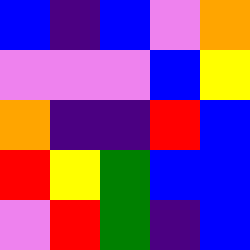[["blue", "indigo", "blue", "violet", "orange"], ["violet", "violet", "violet", "blue", "yellow"], ["orange", "indigo", "indigo", "red", "blue"], ["red", "yellow", "green", "blue", "blue"], ["violet", "red", "green", "indigo", "blue"]]